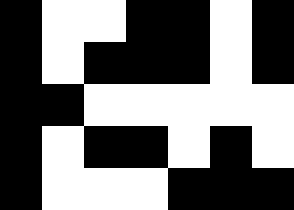[["black", "white", "white", "black", "black", "white", "black"], ["black", "white", "black", "black", "black", "white", "black"], ["black", "black", "white", "white", "white", "white", "white"], ["black", "white", "black", "black", "white", "black", "white"], ["black", "white", "white", "white", "black", "black", "black"]]